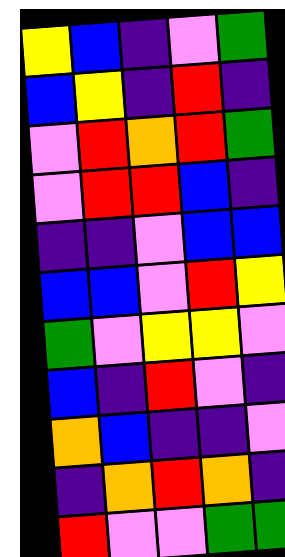[["yellow", "blue", "indigo", "violet", "green"], ["blue", "yellow", "indigo", "red", "indigo"], ["violet", "red", "orange", "red", "green"], ["violet", "red", "red", "blue", "indigo"], ["indigo", "indigo", "violet", "blue", "blue"], ["blue", "blue", "violet", "red", "yellow"], ["green", "violet", "yellow", "yellow", "violet"], ["blue", "indigo", "red", "violet", "indigo"], ["orange", "blue", "indigo", "indigo", "violet"], ["indigo", "orange", "red", "orange", "indigo"], ["red", "violet", "violet", "green", "green"]]